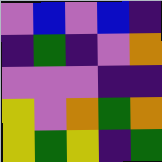[["violet", "blue", "violet", "blue", "indigo"], ["indigo", "green", "indigo", "violet", "orange"], ["violet", "violet", "violet", "indigo", "indigo"], ["yellow", "violet", "orange", "green", "orange"], ["yellow", "green", "yellow", "indigo", "green"]]